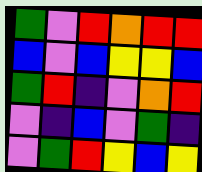[["green", "violet", "red", "orange", "red", "red"], ["blue", "violet", "blue", "yellow", "yellow", "blue"], ["green", "red", "indigo", "violet", "orange", "red"], ["violet", "indigo", "blue", "violet", "green", "indigo"], ["violet", "green", "red", "yellow", "blue", "yellow"]]